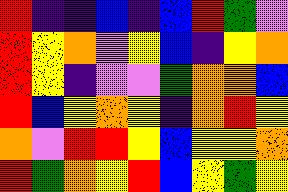[["red", "indigo", "indigo", "blue", "indigo", "blue", "red", "green", "violet"], ["red", "yellow", "orange", "violet", "yellow", "blue", "indigo", "yellow", "orange"], ["red", "yellow", "indigo", "violet", "violet", "green", "orange", "orange", "blue"], ["red", "blue", "yellow", "orange", "yellow", "indigo", "orange", "red", "yellow"], ["orange", "violet", "red", "red", "yellow", "blue", "yellow", "yellow", "orange"], ["red", "green", "orange", "yellow", "red", "blue", "yellow", "green", "yellow"]]